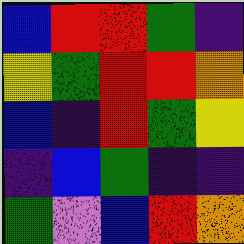[["blue", "red", "red", "green", "indigo"], ["yellow", "green", "red", "red", "orange"], ["blue", "indigo", "red", "green", "yellow"], ["indigo", "blue", "green", "indigo", "indigo"], ["green", "violet", "blue", "red", "orange"]]